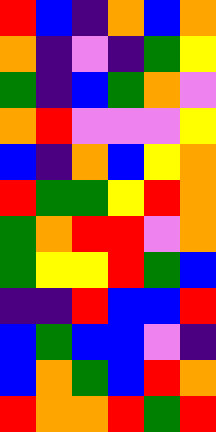[["red", "blue", "indigo", "orange", "blue", "orange"], ["orange", "indigo", "violet", "indigo", "green", "yellow"], ["green", "indigo", "blue", "green", "orange", "violet"], ["orange", "red", "violet", "violet", "violet", "yellow"], ["blue", "indigo", "orange", "blue", "yellow", "orange"], ["red", "green", "green", "yellow", "red", "orange"], ["green", "orange", "red", "red", "violet", "orange"], ["green", "yellow", "yellow", "red", "green", "blue"], ["indigo", "indigo", "red", "blue", "blue", "red"], ["blue", "green", "blue", "blue", "violet", "indigo"], ["blue", "orange", "green", "blue", "red", "orange"], ["red", "orange", "orange", "red", "green", "red"]]